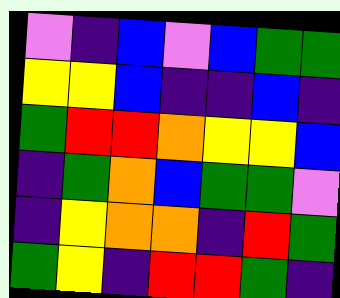[["violet", "indigo", "blue", "violet", "blue", "green", "green"], ["yellow", "yellow", "blue", "indigo", "indigo", "blue", "indigo"], ["green", "red", "red", "orange", "yellow", "yellow", "blue"], ["indigo", "green", "orange", "blue", "green", "green", "violet"], ["indigo", "yellow", "orange", "orange", "indigo", "red", "green"], ["green", "yellow", "indigo", "red", "red", "green", "indigo"]]